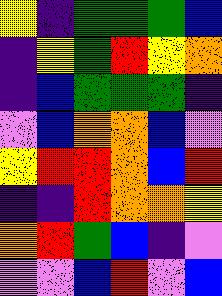[["yellow", "indigo", "green", "green", "green", "blue"], ["indigo", "yellow", "green", "red", "yellow", "orange"], ["indigo", "blue", "green", "green", "green", "indigo"], ["violet", "blue", "orange", "orange", "blue", "violet"], ["yellow", "red", "red", "orange", "blue", "red"], ["indigo", "indigo", "red", "orange", "orange", "yellow"], ["orange", "red", "green", "blue", "indigo", "violet"], ["violet", "violet", "blue", "red", "violet", "blue"]]